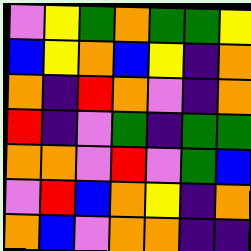[["violet", "yellow", "green", "orange", "green", "green", "yellow"], ["blue", "yellow", "orange", "blue", "yellow", "indigo", "orange"], ["orange", "indigo", "red", "orange", "violet", "indigo", "orange"], ["red", "indigo", "violet", "green", "indigo", "green", "green"], ["orange", "orange", "violet", "red", "violet", "green", "blue"], ["violet", "red", "blue", "orange", "yellow", "indigo", "orange"], ["orange", "blue", "violet", "orange", "orange", "indigo", "indigo"]]